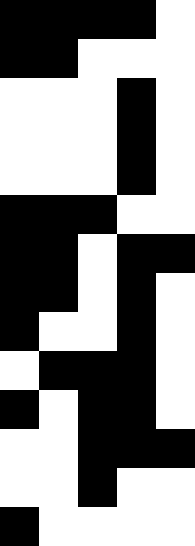[["black", "black", "black", "black", "white"], ["black", "black", "white", "white", "white"], ["white", "white", "white", "black", "white"], ["white", "white", "white", "black", "white"], ["white", "white", "white", "black", "white"], ["black", "black", "black", "white", "white"], ["black", "black", "white", "black", "black"], ["black", "black", "white", "black", "white"], ["black", "white", "white", "black", "white"], ["white", "black", "black", "black", "white"], ["black", "white", "black", "black", "white"], ["white", "white", "black", "black", "black"], ["white", "white", "black", "white", "white"], ["black", "white", "white", "white", "white"]]